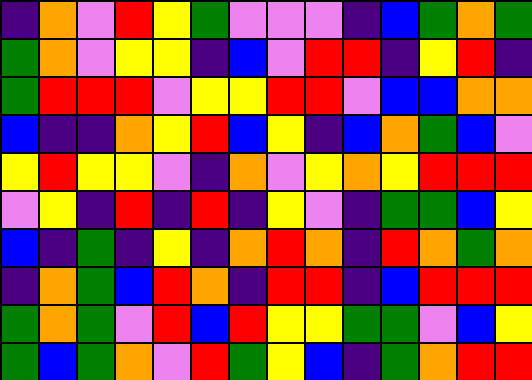[["indigo", "orange", "violet", "red", "yellow", "green", "violet", "violet", "violet", "indigo", "blue", "green", "orange", "green"], ["green", "orange", "violet", "yellow", "yellow", "indigo", "blue", "violet", "red", "red", "indigo", "yellow", "red", "indigo"], ["green", "red", "red", "red", "violet", "yellow", "yellow", "red", "red", "violet", "blue", "blue", "orange", "orange"], ["blue", "indigo", "indigo", "orange", "yellow", "red", "blue", "yellow", "indigo", "blue", "orange", "green", "blue", "violet"], ["yellow", "red", "yellow", "yellow", "violet", "indigo", "orange", "violet", "yellow", "orange", "yellow", "red", "red", "red"], ["violet", "yellow", "indigo", "red", "indigo", "red", "indigo", "yellow", "violet", "indigo", "green", "green", "blue", "yellow"], ["blue", "indigo", "green", "indigo", "yellow", "indigo", "orange", "red", "orange", "indigo", "red", "orange", "green", "orange"], ["indigo", "orange", "green", "blue", "red", "orange", "indigo", "red", "red", "indigo", "blue", "red", "red", "red"], ["green", "orange", "green", "violet", "red", "blue", "red", "yellow", "yellow", "green", "green", "violet", "blue", "yellow"], ["green", "blue", "green", "orange", "violet", "red", "green", "yellow", "blue", "indigo", "green", "orange", "red", "red"]]